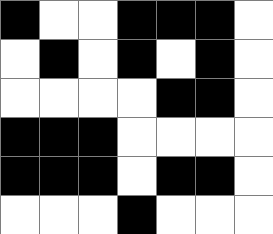[["black", "white", "white", "black", "black", "black", "white"], ["white", "black", "white", "black", "white", "black", "white"], ["white", "white", "white", "white", "black", "black", "white"], ["black", "black", "black", "white", "white", "white", "white"], ["black", "black", "black", "white", "black", "black", "white"], ["white", "white", "white", "black", "white", "white", "white"]]